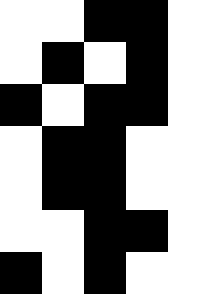[["white", "white", "black", "black", "white"], ["white", "black", "white", "black", "white"], ["black", "white", "black", "black", "white"], ["white", "black", "black", "white", "white"], ["white", "black", "black", "white", "white"], ["white", "white", "black", "black", "white"], ["black", "white", "black", "white", "white"]]